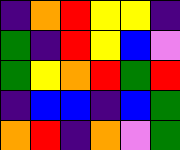[["indigo", "orange", "red", "yellow", "yellow", "indigo"], ["green", "indigo", "red", "yellow", "blue", "violet"], ["green", "yellow", "orange", "red", "green", "red"], ["indigo", "blue", "blue", "indigo", "blue", "green"], ["orange", "red", "indigo", "orange", "violet", "green"]]